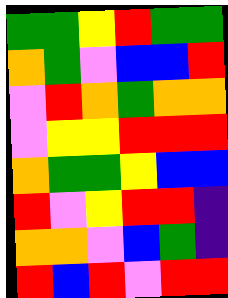[["green", "green", "yellow", "red", "green", "green"], ["orange", "green", "violet", "blue", "blue", "red"], ["violet", "red", "orange", "green", "orange", "orange"], ["violet", "yellow", "yellow", "red", "red", "red"], ["orange", "green", "green", "yellow", "blue", "blue"], ["red", "violet", "yellow", "red", "red", "indigo"], ["orange", "orange", "violet", "blue", "green", "indigo"], ["red", "blue", "red", "violet", "red", "red"]]